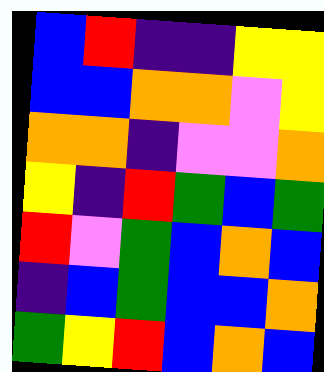[["blue", "red", "indigo", "indigo", "yellow", "yellow"], ["blue", "blue", "orange", "orange", "violet", "yellow"], ["orange", "orange", "indigo", "violet", "violet", "orange"], ["yellow", "indigo", "red", "green", "blue", "green"], ["red", "violet", "green", "blue", "orange", "blue"], ["indigo", "blue", "green", "blue", "blue", "orange"], ["green", "yellow", "red", "blue", "orange", "blue"]]